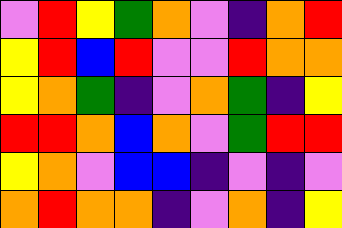[["violet", "red", "yellow", "green", "orange", "violet", "indigo", "orange", "red"], ["yellow", "red", "blue", "red", "violet", "violet", "red", "orange", "orange"], ["yellow", "orange", "green", "indigo", "violet", "orange", "green", "indigo", "yellow"], ["red", "red", "orange", "blue", "orange", "violet", "green", "red", "red"], ["yellow", "orange", "violet", "blue", "blue", "indigo", "violet", "indigo", "violet"], ["orange", "red", "orange", "orange", "indigo", "violet", "orange", "indigo", "yellow"]]